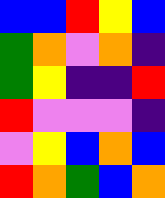[["blue", "blue", "red", "yellow", "blue"], ["green", "orange", "violet", "orange", "indigo"], ["green", "yellow", "indigo", "indigo", "red"], ["red", "violet", "violet", "violet", "indigo"], ["violet", "yellow", "blue", "orange", "blue"], ["red", "orange", "green", "blue", "orange"]]